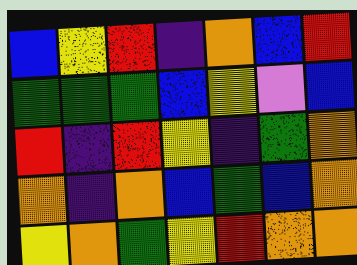[["blue", "yellow", "red", "indigo", "orange", "blue", "red"], ["green", "green", "green", "blue", "yellow", "violet", "blue"], ["red", "indigo", "red", "yellow", "indigo", "green", "orange"], ["orange", "indigo", "orange", "blue", "green", "blue", "orange"], ["yellow", "orange", "green", "yellow", "red", "orange", "orange"]]